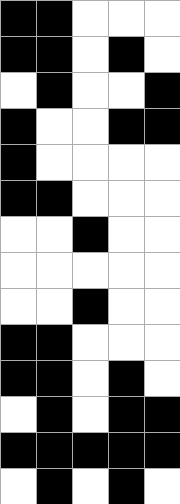[["black", "black", "white", "white", "white"], ["black", "black", "white", "black", "white"], ["white", "black", "white", "white", "black"], ["black", "white", "white", "black", "black"], ["black", "white", "white", "white", "white"], ["black", "black", "white", "white", "white"], ["white", "white", "black", "white", "white"], ["white", "white", "white", "white", "white"], ["white", "white", "black", "white", "white"], ["black", "black", "white", "white", "white"], ["black", "black", "white", "black", "white"], ["white", "black", "white", "black", "black"], ["black", "black", "black", "black", "black"], ["white", "black", "white", "black", "white"]]